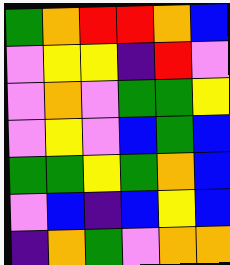[["green", "orange", "red", "red", "orange", "blue"], ["violet", "yellow", "yellow", "indigo", "red", "violet"], ["violet", "orange", "violet", "green", "green", "yellow"], ["violet", "yellow", "violet", "blue", "green", "blue"], ["green", "green", "yellow", "green", "orange", "blue"], ["violet", "blue", "indigo", "blue", "yellow", "blue"], ["indigo", "orange", "green", "violet", "orange", "orange"]]